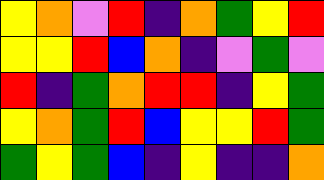[["yellow", "orange", "violet", "red", "indigo", "orange", "green", "yellow", "red"], ["yellow", "yellow", "red", "blue", "orange", "indigo", "violet", "green", "violet"], ["red", "indigo", "green", "orange", "red", "red", "indigo", "yellow", "green"], ["yellow", "orange", "green", "red", "blue", "yellow", "yellow", "red", "green"], ["green", "yellow", "green", "blue", "indigo", "yellow", "indigo", "indigo", "orange"]]